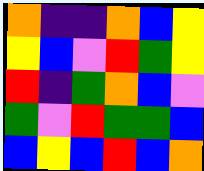[["orange", "indigo", "indigo", "orange", "blue", "yellow"], ["yellow", "blue", "violet", "red", "green", "yellow"], ["red", "indigo", "green", "orange", "blue", "violet"], ["green", "violet", "red", "green", "green", "blue"], ["blue", "yellow", "blue", "red", "blue", "orange"]]